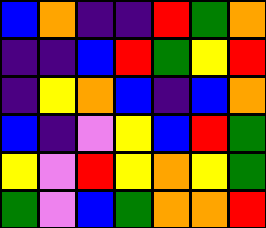[["blue", "orange", "indigo", "indigo", "red", "green", "orange"], ["indigo", "indigo", "blue", "red", "green", "yellow", "red"], ["indigo", "yellow", "orange", "blue", "indigo", "blue", "orange"], ["blue", "indigo", "violet", "yellow", "blue", "red", "green"], ["yellow", "violet", "red", "yellow", "orange", "yellow", "green"], ["green", "violet", "blue", "green", "orange", "orange", "red"]]